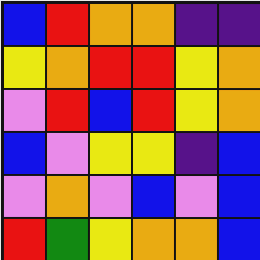[["blue", "red", "orange", "orange", "indigo", "indigo"], ["yellow", "orange", "red", "red", "yellow", "orange"], ["violet", "red", "blue", "red", "yellow", "orange"], ["blue", "violet", "yellow", "yellow", "indigo", "blue"], ["violet", "orange", "violet", "blue", "violet", "blue"], ["red", "green", "yellow", "orange", "orange", "blue"]]